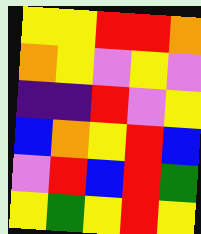[["yellow", "yellow", "red", "red", "orange"], ["orange", "yellow", "violet", "yellow", "violet"], ["indigo", "indigo", "red", "violet", "yellow"], ["blue", "orange", "yellow", "red", "blue"], ["violet", "red", "blue", "red", "green"], ["yellow", "green", "yellow", "red", "yellow"]]